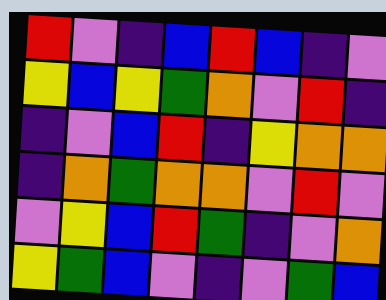[["red", "violet", "indigo", "blue", "red", "blue", "indigo", "violet"], ["yellow", "blue", "yellow", "green", "orange", "violet", "red", "indigo"], ["indigo", "violet", "blue", "red", "indigo", "yellow", "orange", "orange"], ["indigo", "orange", "green", "orange", "orange", "violet", "red", "violet"], ["violet", "yellow", "blue", "red", "green", "indigo", "violet", "orange"], ["yellow", "green", "blue", "violet", "indigo", "violet", "green", "blue"]]